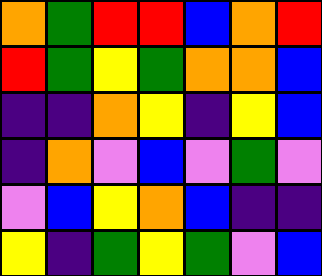[["orange", "green", "red", "red", "blue", "orange", "red"], ["red", "green", "yellow", "green", "orange", "orange", "blue"], ["indigo", "indigo", "orange", "yellow", "indigo", "yellow", "blue"], ["indigo", "orange", "violet", "blue", "violet", "green", "violet"], ["violet", "blue", "yellow", "orange", "blue", "indigo", "indigo"], ["yellow", "indigo", "green", "yellow", "green", "violet", "blue"]]